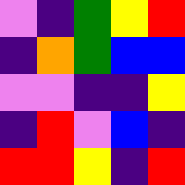[["violet", "indigo", "green", "yellow", "red"], ["indigo", "orange", "green", "blue", "blue"], ["violet", "violet", "indigo", "indigo", "yellow"], ["indigo", "red", "violet", "blue", "indigo"], ["red", "red", "yellow", "indigo", "red"]]